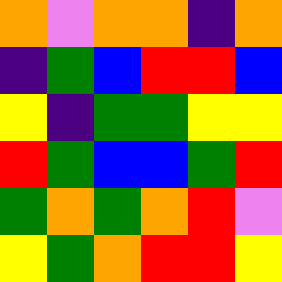[["orange", "violet", "orange", "orange", "indigo", "orange"], ["indigo", "green", "blue", "red", "red", "blue"], ["yellow", "indigo", "green", "green", "yellow", "yellow"], ["red", "green", "blue", "blue", "green", "red"], ["green", "orange", "green", "orange", "red", "violet"], ["yellow", "green", "orange", "red", "red", "yellow"]]